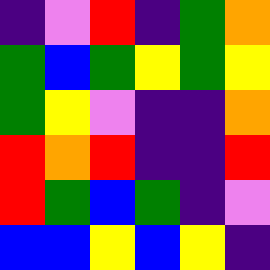[["indigo", "violet", "red", "indigo", "green", "orange"], ["green", "blue", "green", "yellow", "green", "yellow"], ["green", "yellow", "violet", "indigo", "indigo", "orange"], ["red", "orange", "red", "indigo", "indigo", "red"], ["red", "green", "blue", "green", "indigo", "violet"], ["blue", "blue", "yellow", "blue", "yellow", "indigo"]]